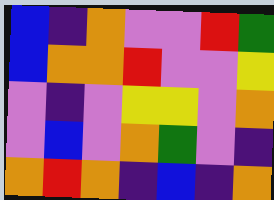[["blue", "indigo", "orange", "violet", "violet", "red", "green"], ["blue", "orange", "orange", "red", "violet", "violet", "yellow"], ["violet", "indigo", "violet", "yellow", "yellow", "violet", "orange"], ["violet", "blue", "violet", "orange", "green", "violet", "indigo"], ["orange", "red", "orange", "indigo", "blue", "indigo", "orange"]]